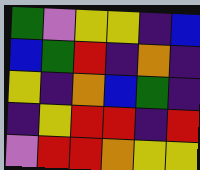[["green", "violet", "yellow", "yellow", "indigo", "blue"], ["blue", "green", "red", "indigo", "orange", "indigo"], ["yellow", "indigo", "orange", "blue", "green", "indigo"], ["indigo", "yellow", "red", "red", "indigo", "red"], ["violet", "red", "red", "orange", "yellow", "yellow"]]